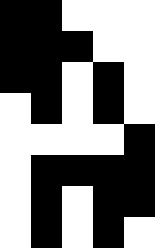[["black", "black", "white", "white", "white"], ["black", "black", "black", "white", "white"], ["black", "black", "white", "black", "white"], ["white", "black", "white", "black", "white"], ["white", "white", "white", "white", "black"], ["white", "black", "black", "black", "black"], ["white", "black", "white", "black", "black"], ["white", "black", "white", "black", "white"]]